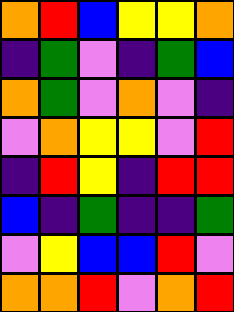[["orange", "red", "blue", "yellow", "yellow", "orange"], ["indigo", "green", "violet", "indigo", "green", "blue"], ["orange", "green", "violet", "orange", "violet", "indigo"], ["violet", "orange", "yellow", "yellow", "violet", "red"], ["indigo", "red", "yellow", "indigo", "red", "red"], ["blue", "indigo", "green", "indigo", "indigo", "green"], ["violet", "yellow", "blue", "blue", "red", "violet"], ["orange", "orange", "red", "violet", "orange", "red"]]